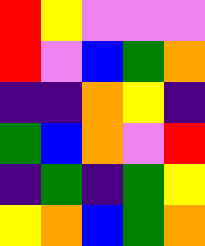[["red", "yellow", "violet", "violet", "violet"], ["red", "violet", "blue", "green", "orange"], ["indigo", "indigo", "orange", "yellow", "indigo"], ["green", "blue", "orange", "violet", "red"], ["indigo", "green", "indigo", "green", "yellow"], ["yellow", "orange", "blue", "green", "orange"]]